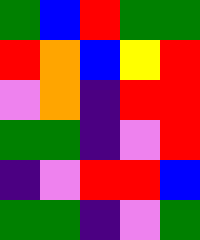[["green", "blue", "red", "green", "green"], ["red", "orange", "blue", "yellow", "red"], ["violet", "orange", "indigo", "red", "red"], ["green", "green", "indigo", "violet", "red"], ["indigo", "violet", "red", "red", "blue"], ["green", "green", "indigo", "violet", "green"]]